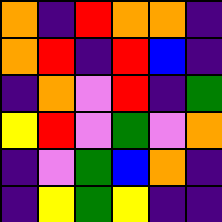[["orange", "indigo", "red", "orange", "orange", "indigo"], ["orange", "red", "indigo", "red", "blue", "indigo"], ["indigo", "orange", "violet", "red", "indigo", "green"], ["yellow", "red", "violet", "green", "violet", "orange"], ["indigo", "violet", "green", "blue", "orange", "indigo"], ["indigo", "yellow", "green", "yellow", "indigo", "indigo"]]